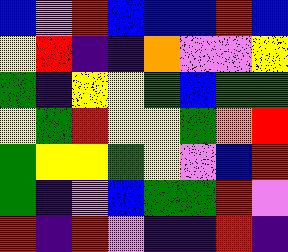[["blue", "violet", "red", "blue", "blue", "blue", "red", "blue"], ["yellow", "red", "indigo", "indigo", "orange", "violet", "violet", "yellow"], ["green", "indigo", "yellow", "yellow", "green", "blue", "green", "green"], ["yellow", "green", "red", "yellow", "yellow", "green", "orange", "red"], ["green", "yellow", "yellow", "green", "yellow", "violet", "blue", "red"], ["green", "indigo", "violet", "blue", "green", "green", "red", "violet"], ["red", "indigo", "red", "violet", "indigo", "indigo", "red", "indigo"]]